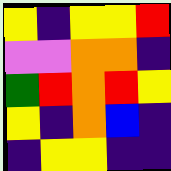[["yellow", "indigo", "yellow", "yellow", "red"], ["violet", "violet", "orange", "orange", "indigo"], ["green", "red", "orange", "red", "yellow"], ["yellow", "indigo", "orange", "blue", "indigo"], ["indigo", "yellow", "yellow", "indigo", "indigo"]]